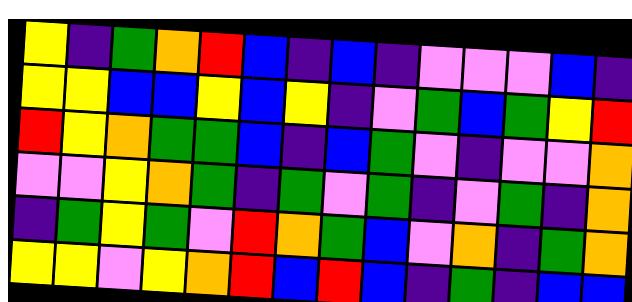[["yellow", "indigo", "green", "orange", "red", "blue", "indigo", "blue", "indigo", "violet", "violet", "violet", "blue", "indigo"], ["yellow", "yellow", "blue", "blue", "yellow", "blue", "yellow", "indigo", "violet", "green", "blue", "green", "yellow", "red"], ["red", "yellow", "orange", "green", "green", "blue", "indigo", "blue", "green", "violet", "indigo", "violet", "violet", "orange"], ["violet", "violet", "yellow", "orange", "green", "indigo", "green", "violet", "green", "indigo", "violet", "green", "indigo", "orange"], ["indigo", "green", "yellow", "green", "violet", "red", "orange", "green", "blue", "violet", "orange", "indigo", "green", "orange"], ["yellow", "yellow", "violet", "yellow", "orange", "red", "blue", "red", "blue", "indigo", "green", "indigo", "blue", "blue"]]